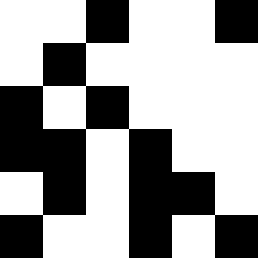[["white", "white", "black", "white", "white", "black"], ["white", "black", "white", "white", "white", "white"], ["black", "white", "black", "white", "white", "white"], ["black", "black", "white", "black", "white", "white"], ["white", "black", "white", "black", "black", "white"], ["black", "white", "white", "black", "white", "black"]]